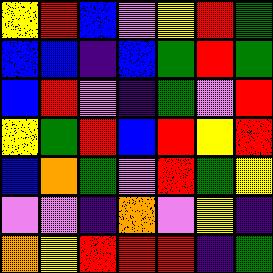[["yellow", "red", "blue", "violet", "yellow", "red", "green"], ["blue", "blue", "indigo", "blue", "green", "red", "green"], ["blue", "red", "violet", "indigo", "green", "violet", "red"], ["yellow", "green", "red", "blue", "red", "yellow", "red"], ["blue", "orange", "green", "violet", "red", "green", "yellow"], ["violet", "violet", "indigo", "orange", "violet", "yellow", "indigo"], ["orange", "yellow", "red", "red", "red", "indigo", "green"]]